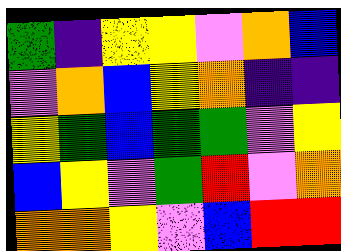[["green", "indigo", "yellow", "yellow", "violet", "orange", "blue"], ["violet", "orange", "blue", "yellow", "orange", "indigo", "indigo"], ["yellow", "green", "blue", "green", "green", "violet", "yellow"], ["blue", "yellow", "violet", "green", "red", "violet", "orange"], ["orange", "orange", "yellow", "violet", "blue", "red", "red"]]